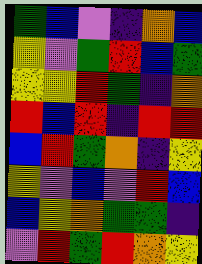[["green", "blue", "violet", "indigo", "orange", "blue"], ["yellow", "violet", "green", "red", "blue", "green"], ["yellow", "yellow", "red", "green", "indigo", "orange"], ["red", "blue", "red", "indigo", "red", "red"], ["blue", "red", "green", "orange", "indigo", "yellow"], ["yellow", "violet", "blue", "violet", "red", "blue"], ["blue", "yellow", "orange", "green", "green", "indigo"], ["violet", "red", "green", "red", "orange", "yellow"]]